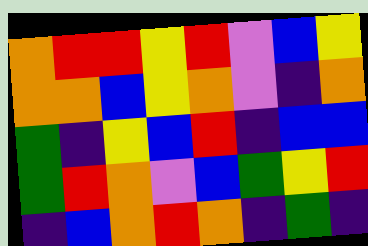[["orange", "red", "red", "yellow", "red", "violet", "blue", "yellow"], ["orange", "orange", "blue", "yellow", "orange", "violet", "indigo", "orange"], ["green", "indigo", "yellow", "blue", "red", "indigo", "blue", "blue"], ["green", "red", "orange", "violet", "blue", "green", "yellow", "red"], ["indigo", "blue", "orange", "red", "orange", "indigo", "green", "indigo"]]